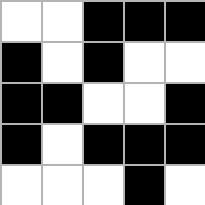[["white", "white", "black", "black", "black"], ["black", "white", "black", "white", "white"], ["black", "black", "white", "white", "black"], ["black", "white", "black", "black", "black"], ["white", "white", "white", "black", "white"]]